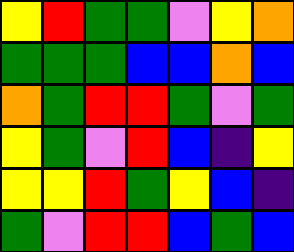[["yellow", "red", "green", "green", "violet", "yellow", "orange"], ["green", "green", "green", "blue", "blue", "orange", "blue"], ["orange", "green", "red", "red", "green", "violet", "green"], ["yellow", "green", "violet", "red", "blue", "indigo", "yellow"], ["yellow", "yellow", "red", "green", "yellow", "blue", "indigo"], ["green", "violet", "red", "red", "blue", "green", "blue"]]